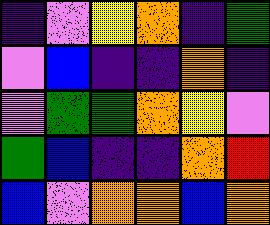[["indigo", "violet", "yellow", "orange", "indigo", "green"], ["violet", "blue", "indigo", "indigo", "orange", "indigo"], ["violet", "green", "green", "orange", "yellow", "violet"], ["green", "blue", "indigo", "indigo", "orange", "red"], ["blue", "violet", "orange", "orange", "blue", "orange"]]